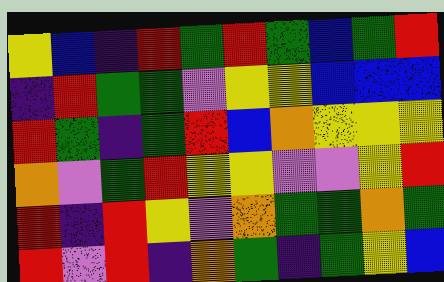[["yellow", "blue", "indigo", "red", "green", "red", "green", "blue", "green", "red"], ["indigo", "red", "green", "green", "violet", "yellow", "yellow", "blue", "blue", "blue"], ["red", "green", "indigo", "green", "red", "blue", "orange", "yellow", "yellow", "yellow"], ["orange", "violet", "green", "red", "yellow", "yellow", "violet", "violet", "yellow", "red"], ["red", "indigo", "red", "yellow", "violet", "orange", "green", "green", "orange", "green"], ["red", "violet", "red", "indigo", "orange", "green", "indigo", "green", "yellow", "blue"]]